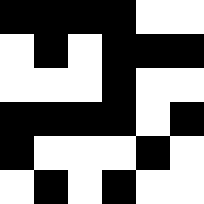[["black", "black", "black", "black", "white", "white"], ["white", "black", "white", "black", "black", "black"], ["white", "white", "white", "black", "white", "white"], ["black", "black", "black", "black", "white", "black"], ["black", "white", "white", "white", "black", "white"], ["white", "black", "white", "black", "white", "white"]]